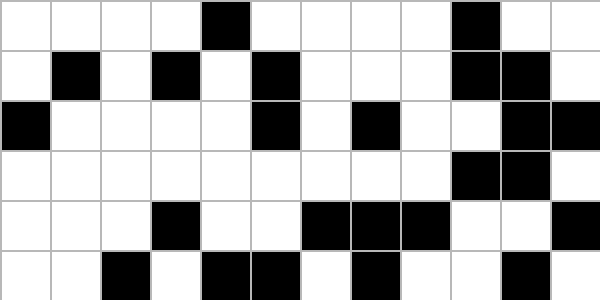[["white", "white", "white", "white", "black", "white", "white", "white", "white", "black", "white", "white"], ["white", "black", "white", "black", "white", "black", "white", "white", "white", "black", "black", "white"], ["black", "white", "white", "white", "white", "black", "white", "black", "white", "white", "black", "black"], ["white", "white", "white", "white", "white", "white", "white", "white", "white", "black", "black", "white"], ["white", "white", "white", "black", "white", "white", "black", "black", "black", "white", "white", "black"], ["white", "white", "black", "white", "black", "black", "white", "black", "white", "white", "black", "white"]]